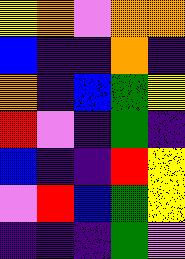[["yellow", "orange", "violet", "orange", "orange"], ["blue", "indigo", "indigo", "orange", "indigo"], ["orange", "indigo", "blue", "green", "yellow"], ["red", "violet", "indigo", "green", "indigo"], ["blue", "indigo", "indigo", "red", "yellow"], ["violet", "red", "blue", "green", "yellow"], ["indigo", "indigo", "indigo", "green", "violet"]]